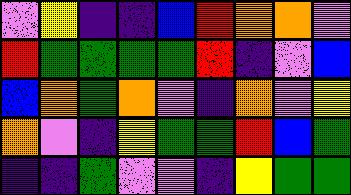[["violet", "yellow", "indigo", "indigo", "blue", "red", "orange", "orange", "violet"], ["red", "green", "green", "green", "green", "red", "indigo", "violet", "blue"], ["blue", "orange", "green", "orange", "violet", "indigo", "orange", "violet", "yellow"], ["orange", "violet", "indigo", "yellow", "green", "green", "red", "blue", "green"], ["indigo", "indigo", "green", "violet", "violet", "indigo", "yellow", "green", "green"]]